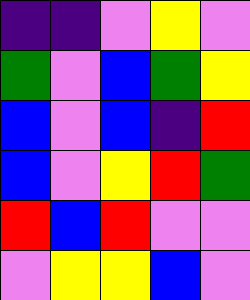[["indigo", "indigo", "violet", "yellow", "violet"], ["green", "violet", "blue", "green", "yellow"], ["blue", "violet", "blue", "indigo", "red"], ["blue", "violet", "yellow", "red", "green"], ["red", "blue", "red", "violet", "violet"], ["violet", "yellow", "yellow", "blue", "violet"]]